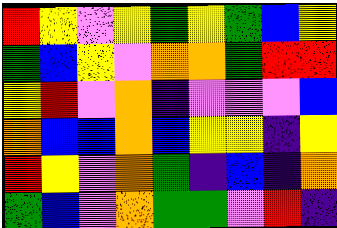[["red", "yellow", "violet", "yellow", "green", "yellow", "green", "blue", "yellow"], ["green", "blue", "yellow", "violet", "orange", "orange", "green", "red", "red"], ["yellow", "red", "violet", "orange", "indigo", "violet", "violet", "violet", "blue"], ["orange", "blue", "blue", "orange", "blue", "yellow", "yellow", "indigo", "yellow"], ["red", "yellow", "violet", "orange", "green", "indigo", "blue", "indigo", "orange"], ["green", "blue", "violet", "orange", "green", "green", "violet", "red", "indigo"]]